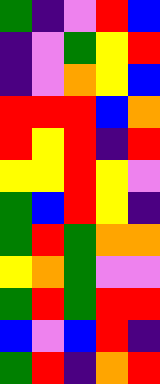[["green", "indigo", "violet", "red", "blue"], ["indigo", "violet", "green", "yellow", "red"], ["indigo", "violet", "orange", "yellow", "blue"], ["red", "red", "red", "blue", "orange"], ["red", "yellow", "red", "indigo", "red"], ["yellow", "yellow", "red", "yellow", "violet"], ["green", "blue", "red", "yellow", "indigo"], ["green", "red", "green", "orange", "orange"], ["yellow", "orange", "green", "violet", "violet"], ["green", "red", "green", "red", "red"], ["blue", "violet", "blue", "red", "indigo"], ["green", "red", "indigo", "orange", "red"]]